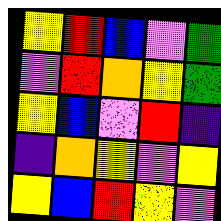[["yellow", "red", "blue", "violet", "green"], ["violet", "red", "orange", "yellow", "green"], ["yellow", "blue", "violet", "red", "indigo"], ["indigo", "orange", "yellow", "violet", "yellow"], ["yellow", "blue", "red", "yellow", "violet"]]